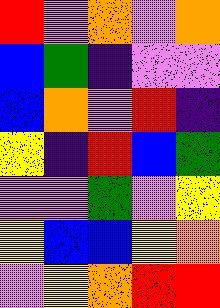[["red", "violet", "orange", "violet", "orange"], ["blue", "green", "indigo", "violet", "violet"], ["blue", "orange", "violet", "red", "indigo"], ["yellow", "indigo", "red", "blue", "green"], ["violet", "violet", "green", "violet", "yellow"], ["yellow", "blue", "blue", "yellow", "orange"], ["violet", "yellow", "orange", "red", "red"]]